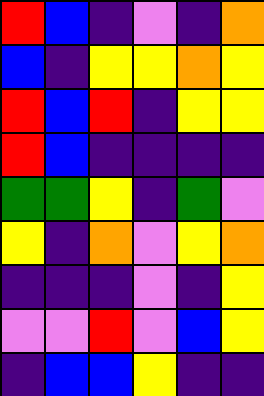[["red", "blue", "indigo", "violet", "indigo", "orange"], ["blue", "indigo", "yellow", "yellow", "orange", "yellow"], ["red", "blue", "red", "indigo", "yellow", "yellow"], ["red", "blue", "indigo", "indigo", "indigo", "indigo"], ["green", "green", "yellow", "indigo", "green", "violet"], ["yellow", "indigo", "orange", "violet", "yellow", "orange"], ["indigo", "indigo", "indigo", "violet", "indigo", "yellow"], ["violet", "violet", "red", "violet", "blue", "yellow"], ["indigo", "blue", "blue", "yellow", "indigo", "indigo"]]